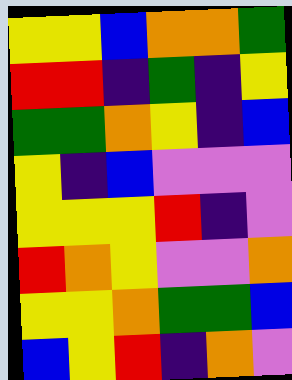[["yellow", "yellow", "blue", "orange", "orange", "green"], ["red", "red", "indigo", "green", "indigo", "yellow"], ["green", "green", "orange", "yellow", "indigo", "blue"], ["yellow", "indigo", "blue", "violet", "violet", "violet"], ["yellow", "yellow", "yellow", "red", "indigo", "violet"], ["red", "orange", "yellow", "violet", "violet", "orange"], ["yellow", "yellow", "orange", "green", "green", "blue"], ["blue", "yellow", "red", "indigo", "orange", "violet"]]